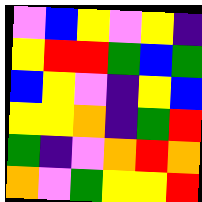[["violet", "blue", "yellow", "violet", "yellow", "indigo"], ["yellow", "red", "red", "green", "blue", "green"], ["blue", "yellow", "violet", "indigo", "yellow", "blue"], ["yellow", "yellow", "orange", "indigo", "green", "red"], ["green", "indigo", "violet", "orange", "red", "orange"], ["orange", "violet", "green", "yellow", "yellow", "red"]]